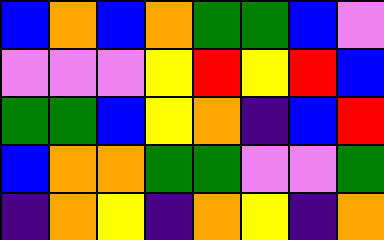[["blue", "orange", "blue", "orange", "green", "green", "blue", "violet"], ["violet", "violet", "violet", "yellow", "red", "yellow", "red", "blue"], ["green", "green", "blue", "yellow", "orange", "indigo", "blue", "red"], ["blue", "orange", "orange", "green", "green", "violet", "violet", "green"], ["indigo", "orange", "yellow", "indigo", "orange", "yellow", "indigo", "orange"]]